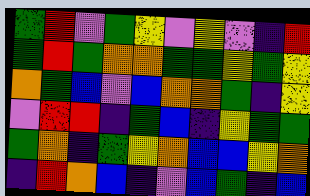[["green", "red", "violet", "green", "yellow", "violet", "yellow", "violet", "indigo", "red"], ["green", "red", "green", "orange", "orange", "green", "green", "yellow", "green", "yellow"], ["orange", "green", "blue", "violet", "blue", "orange", "orange", "green", "indigo", "yellow"], ["violet", "red", "red", "indigo", "green", "blue", "indigo", "yellow", "green", "green"], ["green", "orange", "indigo", "green", "yellow", "orange", "blue", "blue", "yellow", "orange"], ["indigo", "red", "orange", "blue", "indigo", "violet", "blue", "green", "indigo", "blue"]]